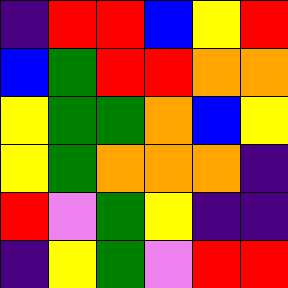[["indigo", "red", "red", "blue", "yellow", "red"], ["blue", "green", "red", "red", "orange", "orange"], ["yellow", "green", "green", "orange", "blue", "yellow"], ["yellow", "green", "orange", "orange", "orange", "indigo"], ["red", "violet", "green", "yellow", "indigo", "indigo"], ["indigo", "yellow", "green", "violet", "red", "red"]]